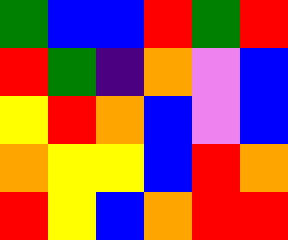[["green", "blue", "blue", "red", "green", "red"], ["red", "green", "indigo", "orange", "violet", "blue"], ["yellow", "red", "orange", "blue", "violet", "blue"], ["orange", "yellow", "yellow", "blue", "red", "orange"], ["red", "yellow", "blue", "orange", "red", "red"]]